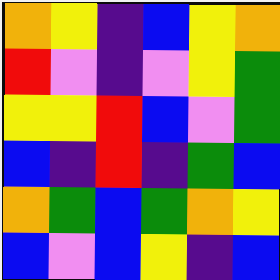[["orange", "yellow", "indigo", "blue", "yellow", "orange"], ["red", "violet", "indigo", "violet", "yellow", "green"], ["yellow", "yellow", "red", "blue", "violet", "green"], ["blue", "indigo", "red", "indigo", "green", "blue"], ["orange", "green", "blue", "green", "orange", "yellow"], ["blue", "violet", "blue", "yellow", "indigo", "blue"]]